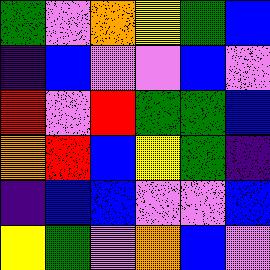[["green", "violet", "orange", "yellow", "green", "blue"], ["indigo", "blue", "violet", "violet", "blue", "violet"], ["red", "violet", "red", "green", "green", "blue"], ["orange", "red", "blue", "yellow", "green", "indigo"], ["indigo", "blue", "blue", "violet", "violet", "blue"], ["yellow", "green", "violet", "orange", "blue", "violet"]]